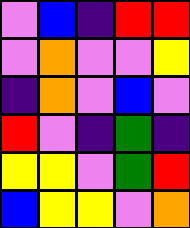[["violet", "blue", "indigo", "red", "red"], ["violet", "orange", "violet", "violet", "yellow"], ["indigo", "orange", "violet", "blue", "violet"], ["red", "violet", "indigo", "green", "indigo"], ["yellow", "yellow", "violet", "green", "red"], ["blue", "yellow", "yellow", "violet", "orange"]]